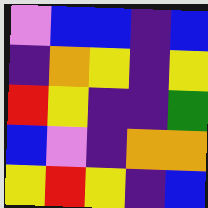[["violet", "blue", "blue", "indigo", "blue"], ["indigo", "orange", "yellow", "indigo", "yellow"], ["red", "yellow", "indigo", "indigo", "green"], ["blue", "violet", "indigo", "orange", "orange"], ["yellow", "red", "yellow", "indigo", "blue"]]